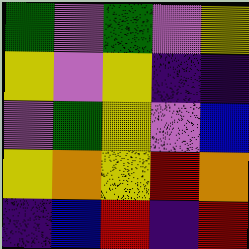[["green", "violet", "green", "violet", "yellow"], ["yellow", "violet", "yellow", "indigo", "indigo"], ["violet", "green", "yellow", "violet", "blue"], ["yellow", "orange", "yellow", "red", "orange"], ["indigo", "blue", "red", "indigo", "red"]]